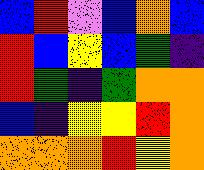[["blue", "red", "violet", "blue", "orange", "blue"], ["red", "blue", "yellow", "blue", "green", "indigo"], ["red", "green", "indigo", "green", "orange", "orange"], ["blue", "indigo", "yellow", "yellow", "red", "orange"], ["orange", "orange", "orange", "red", "yellow", "orange"]]